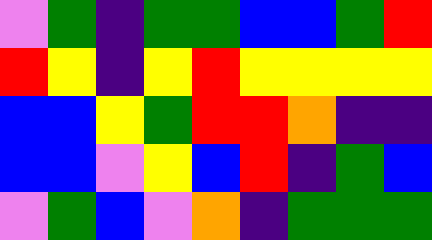[["violet", "green", "indigo", "green", "green", "blue", "blue", "green", "red"], ["red", "yellow", "indigo", "yellow", "red", "yellow", "yellow", "yellow", "yellow"], ["blue", "blue", "yellow", "green", "red", "red", "orange", "indigo", "indigo"], ["blue", "blue", "violet", "yellow", "blue", "red", "indigo", "green", "blue"], ["violet", "green", "blue", "violet", "orange", "indigo", "green", "green", "green"]]